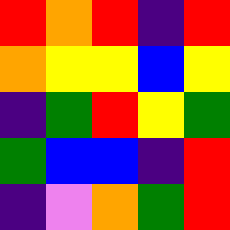[["red", "orange", "red", "indigo", "red"], ["orange", "yellow", "yellow", "blue", "yellow"], ["indigo", "green", "red", "yellow", "green"], ["green", "blue", "blue", "indigo", "red"], ["indigo", "violet", "orange", "green", "red"]]